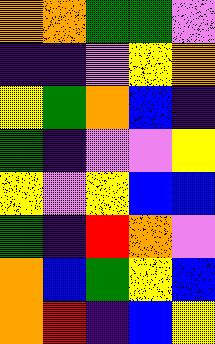[["orange", "orange", "green", "green", "violet"], ["indigo", "indigo", "violet", "yellow", "orange"], ["yellow", "green", "orange", "blue", "indigo"], ["green", "indigo", "violet", "violet", "yellow"], ["yellow", "violet", "yellow", "blue", "blue"], ["green", "indigo", "red", "orange", "violet"], ["orange", "blue", "green", "yellow", "blue"], ["orange", "red", "indigo", "blue", "yellow"]]